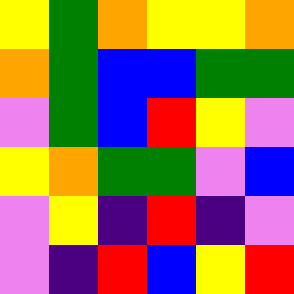[["yellow", "green", "orange", "yellow", "yellow", "orange"], ["orange", "green", "blue", "blue", "green", "green"], ["violet", "green", "blue", "red", "yellow", "violet"], ["yellow", "orange", "green", "green", "violet", "blue"], ["violet", "yellow", "indigo", "red", "indigo", "violet"], ["violet", "indigo", "red", "blue", "yellow", "red"]]